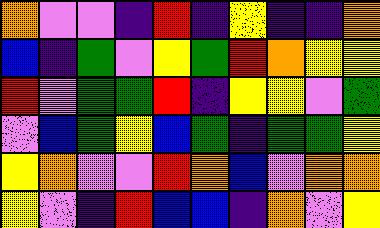[["orange", "violet", "violet", "indigo", "red", "indigo", "yellow", "indigo", "indigo", "orange"], ["blue", "indigo", "green", "violet", "yellow", "green", "red", "orange", "yellow", "yellow"], ["red", "violet", "green", "green", "red", "indigo", "yellow", "yellow", "violet", "green"], ["violet", "blue", "green", "yellow", "blue", "green", "indigo", "green", "green", "yellow"], ["yellow", "orange", "violet", "violet", "red", "orange", "blue", "violet", "orange", "orange"], ["yellow", "violet", "indigo", "red", "blue", "blue", "indigo", "orange", "violet", "yellow"]]